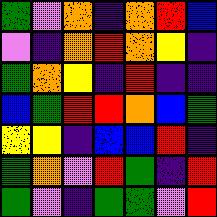[["green", "violet", "orange", "indigo", "orange", "red", "blue"], ["violet", "indigo", "orange", "red", "orange", "yellow", "indigo"], ["green", "orange", "yellow", "indigo", "red", "indigo", "indigo"], ["blue", "green", "red", "red", "orange", "blue", "green"], ["yellow", "yellow", "indigo", "blue", "blue", "red", "indigo"], ["green", "orange", "violet", "red", "green", "indigo", "red"], ["green", "violet", "indigo", "green", "green", "violet", "red"]]